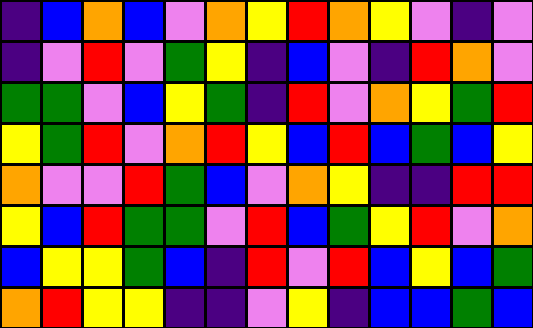[["indigo", "blue", "orange", "blue", "violet", "orange", "yellow", "red", "orange", "yellow", "violet", "indigo", "violet"], ["indigo", "violet", "red", "violet", "green", "yellow", "indigo", "blue", "violet", "indigo", "red", "orange", "violet"], ["green", "green", "violet", "blue", "yellow", "green", "indigo", "red", "violet", "orange", "yellow", "green", "red"], ["yellow", "green", "red", "violet", "orange", "red", "yellow", "blue", "red", "blue", "green", "blue", "yellow"], ["orange", "violet", "violet", "red", "green", "blue", "violet", "orange", "yellow", "indigo", "indigo", "red", "red"], ["yellow", "blue", "red", "green", "green", "violet", "red", "blue", "green", "yellow", "red", "violet", "orange"], ["blue", "yellow", "yellow", "green", "blue", "indigo", "red", "violet", "red", "blue", "yellow", "blue", "green"], ["orange", "red", "yellow", "yellow", "indigo", "indigo", "violet", "yellow", "indigo", "blue", "blue", "green", "blue"]]